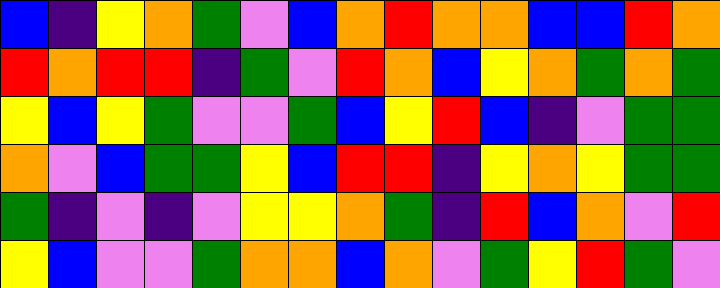[["blue", "indigo", "yellow", "orange", "green", "violet", "blue", "orange", "red", "orange", "orange", "blue", "blue", "red", "orange"], ["red", "orange", "red", "red", "indigo", "green", "violet", "red", "orange", "blue", "yellow", "orange", "green", "orange", "green"], ["yellow", "blue", "yellow", "green", "violet", "violet", "green", "blue", "yellow", "red", "blue", "indigo", "violet", "green", "green"], ["orange", "violet", "blue", "green", "green", "yellow", "blue", "red", "red", "indigo", "yellow", "orange", "yellow", "green", "green"], ["green", "indigo", "violet", "indigo", "violet", "yellow", "yellow", "orange", "green", "indigo", "red", "blue", "orange", "violet", "red"], ["yellow", "blue", "violet", "violet", "green", "orange", "orange", "blue", "orange", "violet", "green", "yellow", "red", "green", "violet"]]